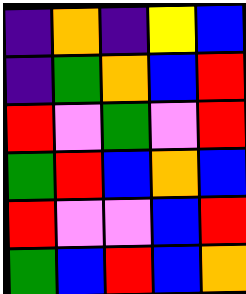[["indigo", "orange", "indigo", "yellow", "blue"], ["indigo", "green", "orange", "blue", "red"], ["red", "violet", "green", "violet", "red"], ["green", "red", "blue", "orange", "blue"], ["red", "violet", "violet", "blue", "red"], ["green", "blue", "red", "blue", "orange"]]